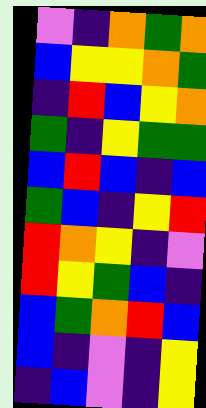[["violet", "indigo", "orange", "green", "orange"], ["blue", "yellow", "yellow", "orange", "green"], ["indigo", "red", "blue", "yellow", "orange"], ["green", "indigo", "yellow", "green", "green"], ["blue", "red", "blue", "indigo", "blue"], ["green", "blue", "indigo", "yellow", "red"], ["red", "orange", "yellow", "indigo", "violet"], ["red", "yellow", "green", "blue", "indigo"], ["blue", "green", "orange", "red", "blue"], ["blue", "indigo", "violet", "indigo", "yellow"], ["indigo", "blue", "violet", "indigo", "yellow"]]